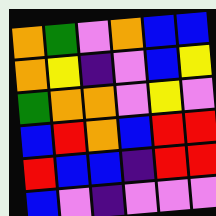[["orange", "green", "violet", "orange", "blue", "blue"], ["orange", "yellow", "indigo", "violet", "blue", "yellow"], ["green", "orange", "orange", "violet", "yellow", "violet"], ["blue", "red", "orange", "blue", "red", "red"], ["red", "blue", "blue", "indigo", "red", "red"], ["blue", "violet", "indigo", "violet", "violet", "violet"]]